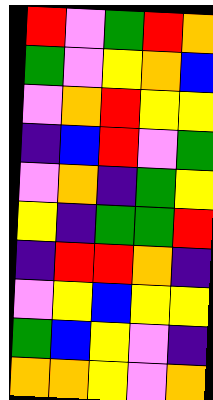[["red", "violet", "green", "red", "orange"], ["green", "violet", "yellow", "orange", "blue"], ["violet", "orange", "red", "yellow", "yellow"], ["indigo", "blue", "red", "violet", "green"], ["violet", "orange", "indigo", "green", "yellow"], ["yellow", "indigo", "green", "green", "red"], ["indigo", "red", "red", "orange", "indigo"], ["violet", "yellow", "blue", "yellow", "yellow"], ["green", "blue", "yellow", "violet", "indigo"], ["orange", "orange", "yellow", "violet", "orange"]]